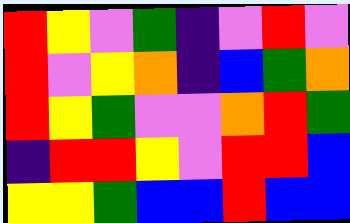[["red", "yellow", "violet", "green", "indigo", "violet", "red", "violet"], ["red", "violet", "yellow", "orange", "indigo", "blue", "green", "orange"], ["red", "yellow", "green", "violet", "violet", "orange", "red", "green"], ["indigo", "red", "red", "yellow", "violet", "red", "red", "blue"], ["yellow", "yellow", "green", "blue", "blue", "red", "blue", "blue"]]